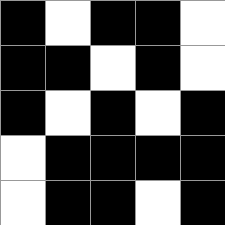[["black", "white", "black", "black", "white"], ["black", "black", "white", "black", "white"], ["black", "white", "black", "white", "black"], ["white", "black", "black", "black", "black"], ["white", "black", "black", "white", "black"]]